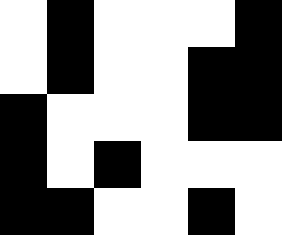[["white", "black", "white", "white", "white", "black"], ["white", "black", "white", "white", "black", "black"], ["black", "white", "white", "white", "black", "black"], ["black", "white", "black", "white", "white", "white"], ["black", "black", "white", "white", "black", "white"]]